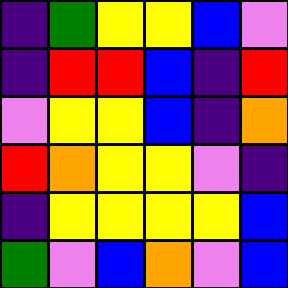[["indigo", "green", "yellow", "yellow", "blue", "violet"], ["indigo", "red", "red", "blue", "indigo", "red"], ["violet", "yellow", "yellow", "blue", "indigo", "orange"], ["red", "orange", "yellow", "yellow", "violet", "indigo"], ["indigo", "yellow", "yellow", "yellow", "yellow", "blue"], ["green", "violet", "blue", "orange", "violet", "blue"]]